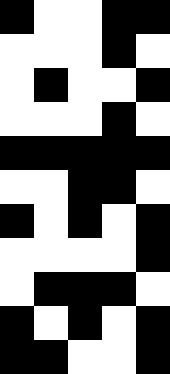[["black", "white", "white", "black", "black"], ["white", "white", "white", "black", "white"], ["white", "black", "white", "white", "black"], ["white", "white", "white", "black", "white"], ["black", "black", "black", "black", "black"], ["white", "white", "black", "black", "white"], ["black", "white", "black", "white", "black"], ["white", "white", "white", "white", "black"], ["white", "black", "black", "black", "white"], ["black", "white", "black", "white", "black"], ["black", "black", "white", "white", "black"]]